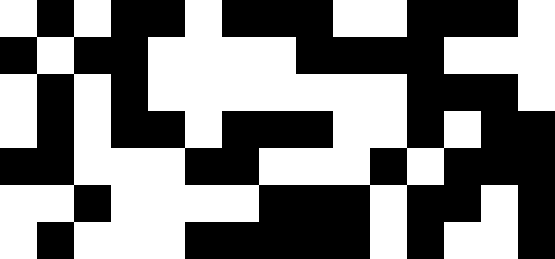[["white", "black", "white", "black", "black", "white", "black", "black", "black", "white", "white", "black", "black", "black", "white"], ["black", "white", "black", "black", "white", "white", "white", "white", "black", "black", "black", "black", "white", "white", "white"], ["white", "black", "white", "black", "white", "white", "white", "white", "white", "white", "white", "black", "black", "black", "white"], ["white", "black", "white", "black", "black", "white", "black", "black", "black", "white", "white", "black", "white", "black", "black"], ["black", "black", "white", "white", "white", "black", "black", "white", "white", "white", "black", "white", "black", "black", "black"], ["white", "white", "black", "white", "white", "white", "white", "black", "black", "black", "white", "black", "black", "white", "black"], ["white", "black", "white", "white", "white", "black", "black", "black", "black", "black", "white", "black", "white", "white", "black"]]